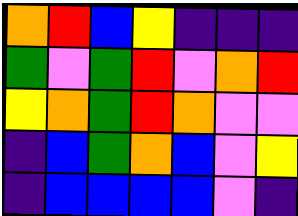[["orange", "red", "blue", "yellow", "indigo", "indigo", "indigo"], ["green", "violet", "green", "red", "violet", "orange", "red"], ["yellow", "orange", "green", "red", "orange", "violet", "violet"], ["indigo", "blue", "green", "orange", "blue", "violet", "yellow"], ["indigo", "blue", "blue", "blue", "blue", "violet", "indigo"]]